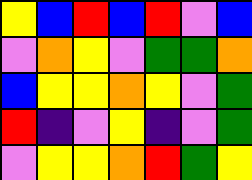[["yellow", "blue", "red", "blue", "red", "violet", "blue"], ["violet", "orange", "yellow", "violet", "green", "green", "orange"], ["blue", "yellow", "yellow", "orange", "yellow", "violet", "green"], ["red", "indigo", "violet", "yellow", "indigo", "violet", "green"], ["violet", "yellow", "yellow", "orange", "red", "green", "yellow"]]